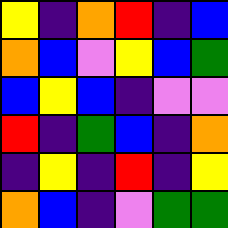[["yellow", "indigo", "orange", "red", "indigo", "blue"], ["orange", "blue", "violet", "yellow", "blue", "green"], ["blue", "yellow", "blue", "indigo", "violet", "violet"], ["red", "indigo", "green", "blue", "indigo", "orange"], ["indigo", "yellow", "indigo", "red", "indigo", "yellow"], ["orange", "blue", "indigo", "violet", "green", "green"]]